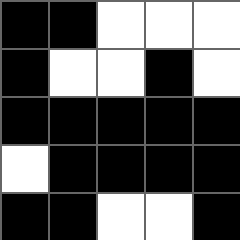[["black", "black", "white", "white", "white"], ["black", "white", "white", "black", "white"], ["black", "black", "black", "black", "black"], ["white", "black", "black", "black", "black"], ["black", "black", "white", "white", "black"]]